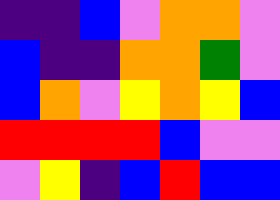[["indigo", "indigo", "blue", "violet", "orange", "orange", "violet"], ["blue", "indigo", "indigo", "orange", "orange", "green", "violet"], ["blue", "orange", "violet", "yellow", "orange", "yellow", "blue"], ["red", "red", "red", "red", "blue", "violet", "violet"], ["violet", "yellow", "indigo", "blue", "red", "blue", "blue"]]